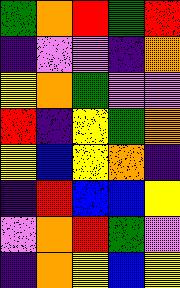[["green", "orange", "red", "green", "red"], ["indigo", "violet", "violet", "indigo", "orange"], ["yellow", "orange", "green", "violet", "violet"], ["red", "indigo", "yellow", "green", "orange"], ["yellow", "blue", "yellow", "orange", "indigo"], ["indigo", "red", "blue", "blue", "yellow"], ["violet", "orange", "red", "green", "violet"], ["indigo", "orange", "yellow", "blue", "yellow"]]